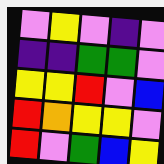[["violet", "yellow", "violet", "indigo", "violet"], ["indigo", "indigo", "green", "green", "violet"], ["yellow", "yellow", "red", "violet", "blue"], ["red", "orange", "yellow", "yellow", "violet"], ["red", "violet", "green", "blue", "yellow"]]